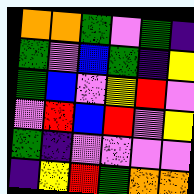[["orange", "orange", "green", "violet", "green", "indigo"], ["green", "violet", "blue", "green", "indigo", "yellow"], ["green", "blue", "violet", "yellow", "red", "violet"], ["violet", "red", "blue", "red", "violet", "yellow"], ["green", "indigo", "violet", "violet", "violet", "violet"], ["indigo", "yellow", "red", "green", "orange", "orange"]]